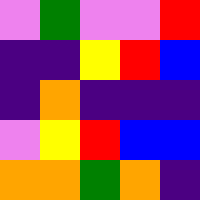[["violet", "green", "violet", "violet", "red"], ["indigo", "indigo", "yellow", "red", "blue"], ["indigo", "orange", "indigo", "indigo", "indigo"], ["violet", "yellow", "red", "blue", "blue"], ["orange", "orange", "green", "orange", "indigo"]]